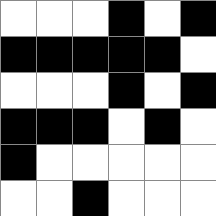[["white", "white", "white", "black", "white", "black"], ["black", "black", "black", "black", "black", "white"], ["white", "white", "white", "black", "white", "black"], ["black", "black", "black", "white", "black", "white"], ["black", "white", "white", "white", "white", "white"], ["white", "white", "black", "white", "white", "white"]]